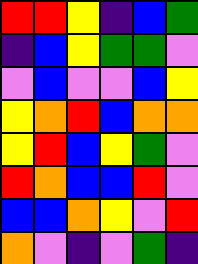[["red", "red", "yellow", "indigo", "blue", "green"], ["indigo", "blue", "yellow", "green", "green", "violet"], ["violet", "blue", "violet", "violet", "blue", "yellow"], ["yellow", "orange", "red", "blue", "orange", "orange"], ["yellow", "red", "blue", "yellow", "green", "violet"], ["red", "orange", "blue", "blue", "red", "violet"], ["blue", "blue", "orange", "yellow", "violet", "red"], ["orange", "violet", "indigo", "violet", "green", "indigo"]]